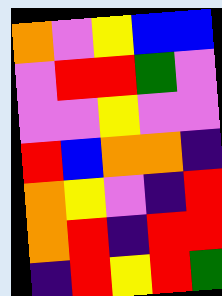[["orange", "violet", "yellow", "blue", "blue"], ["violet", "red", "red", "green", "violet"], ["violet", "violet", "yellow", "violet", "violet"], ["red", "blue", "orange", "orange", "indigo"], ["orange", "yellow", "violet", "indigo", "red"], ["orange", "red", "indigo", "red", "red"], ["indigo", "red", "yellow", "red", "green"]]